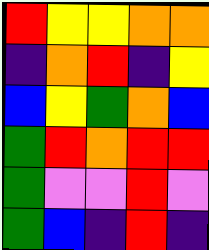[["red", "yellow", "yellow", "orange", "orange"], ["indigo", "orange", "red", "indigo", "yellow"], ["blue", "yellow", "green", "orange", "blue"], ["green", "red", "orange", "red", "red"], ["green", "violet", "violet", "red", "violet"], ["green", "blue", "indigo", "red", "indigo"]]